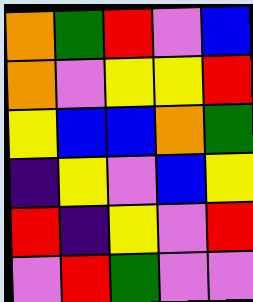[["orange", "green", "red", "violet", "blue"], ["orange", "violet", "yellow", "yellow", "red"], ["yellow", "blue", "blue", "orange", "green"], ["indigo", "yellow", "violet", "blue", "yellow"], ["red", "indigo", "yellow", "violet", "red"], ["violet", "red", "green", "violet", "violet"]]